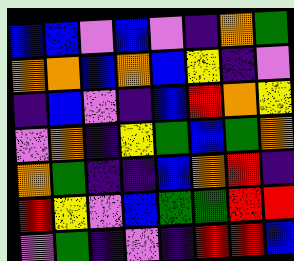[["blue", "blue", "violet", "blue", "violet", "indigo", "orange", "green"], ["orange", "orange", "blue", "orange", "blue", "yellow", "indigo", "violet"], ["indigo", "blue", "violet", "indigo", "blue", "red", "orange", "yellow"], ["violet", "orange", "indigo", "yellow", "green", "blue", "green", "orange"], ["orange", "green", "indigo", "indigo", "blue", "orange", "red", "indigo"], ["red", "yellow", "violet", "blue", "green", "green", "red", "red"], ["violet", "green", "indigo", "violet", "indigo", "red", "red", "blue"]]